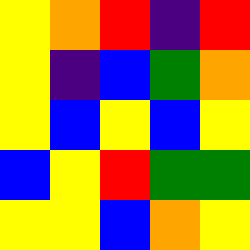[["yellow", "orange", "red", "indigo", "red"], ["yellow", "indigo", "blue", "green", "orange"], ["yellow", "blue", "yellow", "blue", "yellow"], ["blue", "yellow", "red", "green", "green"], ["yellow", "yellow", "blue", "orange", "yellow"]]